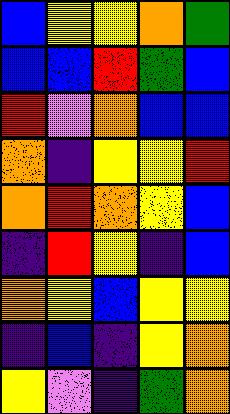[["blue", "yellow", "yellow", "orange", "green"], ["blue", "blue", "red", "green", "blue"], ["red", "violet", "orange", "blue", "blue"], ["orange", "indigo", "yellow", "yellow", "red"], ["orange", "red", "orange", "yellow", "blue"], ["indigo", "red", "yellow", "indigo", "blue"], ["orange", "yellow", "blue", "yellow", "yellow"], ["indigo", "blue", "indigo", "yellow", "orange"], ["yellow", "violet", "indigo", "green", "orange"]]